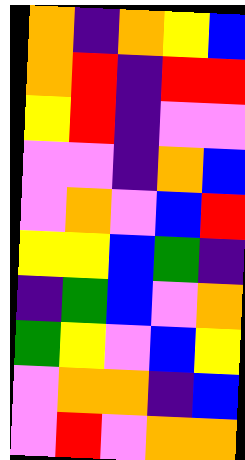[["orange", "indigo", "orange", "yellow", "blue"], ["orange", "red", "indigo", "red", "red"], ["yellow", "red", "indigo", "violet", "violet"], ["violet", "violet", "indigo", "orange", "blue"], ["violet", "orange", "violet", "blue", "red"], ["yellow", "yellow", "blue", "green", "indigo"], ["indigo", "green", "blue", "violet", "orange"], ["green", "yellow", "violet", "blue", "yellow"], ["violet", "orange", "orange", "indigo", "blue"], ["violet", "red", "violet", "orange", "orange"]]